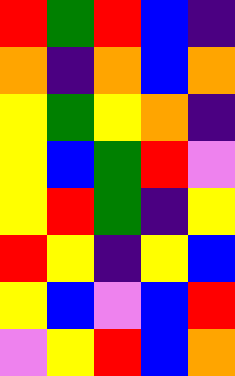[["red", "green", "red", "blue", "indigo"], ["orange", "indigo", "orange", "blue", "orange"], ["yellow", "green", "yellow", "orange", "indigo"], ["yellow", "blue", "green", "red", "violet"], ["yellow", "red", "green", "indigo", "yellow"], ["red", "yellow", "indigo", "yellow", "blue"], ["yellow", "blue", "violet", "blue", "red"], ["violet", "yellow", "red", "blue", "orange"]]